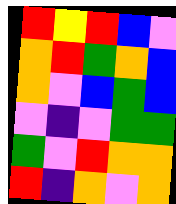[["red", "yellow", "red", "blue", "violet"], ["orange", "red", "green", "orange", "blue"], ["orange", "violet", "blue", "green", "blue"], ["violet", "indigo", "violet", "green", "green"], ["green", "violet", "red", "orange", "orange"], ["red", "indigo", "orange", "violet", "orange"]]